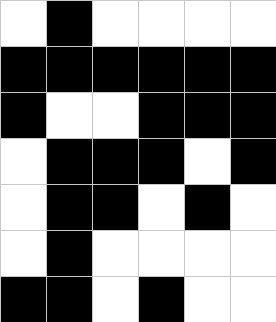[["white", "black", "white", "white", "white", "white"], ["black", "black", "black", "black", "black", "black"], ["black", "white", "white", "black", "black", "black"], ["white", "black", "black", "black", "white", "black"], ["white", "black", "black", "white", "black", "white"], ["white", "black", "white", "white", "white", "white"], ["black", "black", "white", "black", "white", "white"]]